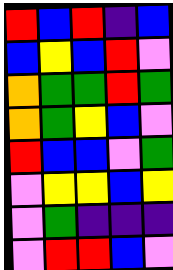[["red", "blue", "red", "indigo", "blue"], ["blue", "yellow", "blue", "red", "violet"], ["orange", "green", "green", "red", "green"], ["orange", "green", "yellow", "blue", "violet"], ["red", "blue", "blue", "violet", "green"], ["violet", "yellow", "yellow", "blue", "yellow"], ["violet", "green", "indigo", "indigo", "indigo"], ["violet", "red", "red", "blue", "violet"]]